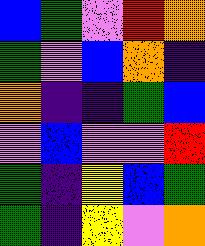[["blue", "green", "violet", "red", "orange"], ["green", "violet", "blue", "orange", "indigo"], ["orange", "indigo", "indigo", "green", "blue"], ["violet", "blue", "violet", "violet", "red"], ["green", "indigo", "yellow", "blue", "green"], ["green", "indigo", "yellow", "violet", "orange"]]